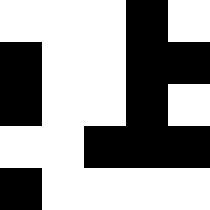[["white", "white", "white", "black", "white"], ["black", "white", "white", "black", "black"], ["black", "white", "white", "black", "white"], ["white", "white", "black", "black", "black"], ["black", "white", "white", "white", "white"]]